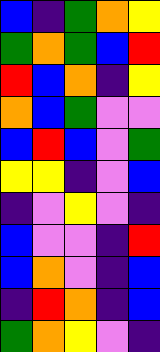[["blue", "indigo", "green", "orange", "yellow"], ["green", "orange", "green", "blue", "red"], ["red", "blue", "orange", "indigo", "yellow"], ["orange", "blue", "green", "violet", "violet"], ["blue", "red", "blue", "violet", "green"], ["yellow", "yellow", "indigo", "violet", "blue"], ["indigo", "violet", "yellow", "violet", "indigo"], ["blue", "violet", "violet", "indigo", "red"], ["blue", "orange", "violet", "indigo", "blue"], ["indigo", "red", "orange", "indigo", "blue"], ["green", "orange", "yellow", "violet", "indigo"]]